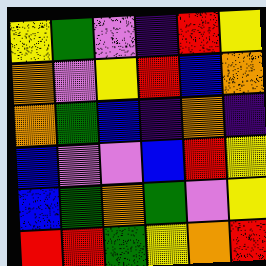[["yellow", "green", "violet", "indigo", "red", "yellow"], ["orange", "violet", "yellow", "red", "blue", "orange"], ["orange", "green", "blue", "indigo", "orange", "indigo"], ["blue", "violet", "violet", "blue", "red", "yellow"], ["blue", "green", "orange", "green", "violet", "yellow"], ["red", "red", "green", "yellow", "orange", "red"]]